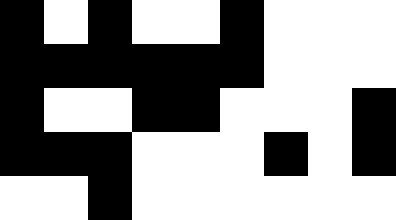[["black", "white", "black", "white", "white", "black", "white", "white", "white"], ["black", "black", "black", "black", "black", "black", "white", "white", "white"], ["black", "white", "white", "black", "black", "white", "white", "white", "black"], ["black", "black", "black", "white", "white", "white", "black", "white", "black"], ["white", "white", "black", "white", "white", "white", "white", "white", "white"]]